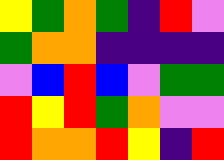[["yellow", "green", "orange", "green", "indigo", "red", "violet"], ["green", "orange", "orange", "indigo", "indigo", "indigo", "indigo"], ["violet", "blue", "red", "blue", "violet", "green", "green"], ["red", "yellow", "red", "green", "orange", "violet", "violet"], ["red", "orange", "orange", "red", "yellow", "indigo", "red"]]